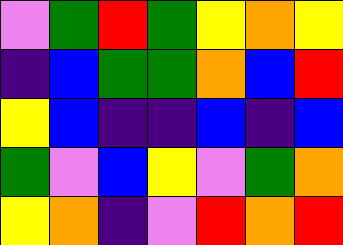[["violet", "green", "red", "green", "yellow", "orange", "yellow"], ["indigo", "blue", "green", "green", "orange", "blue", "red"], ["yellow", "blue", "indigo", "indigo", "blue", "indigo", "blue"], ["green", "violet", "blue", "yellow", "violet", "green", "orange"], ["yellow", "orange", "indigo", "violet", "red", "orange", "red"]]